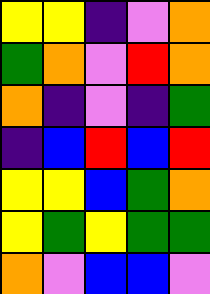[["yellow", "yellow", "indigo", "violet", "orange"], ["green", "orange", "violet", "red", "orange"], ["orange", "indigo", "violet", "indigo", "green"], ["indigo", "blue", "red", "blue", "red"], ["yellow", "yellow", "blue", "green", "orange"], ["yellow", "green", "yellow", "green", "green"], ["orange", "violet", "blue", "blue", "violet"]]